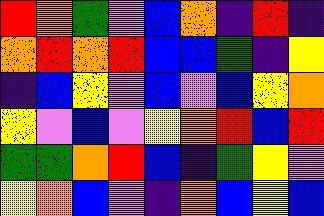[["red", "orange", "green", "violet", "blue", "orange", "indigo", "red", "indigo"], ["orange", "red", "orange", "red", "blue", "blue", "green", "indigo", "yellow"], ["indigo", "blue", "yellow", "violet", "blue", "violet", "blue", "yellow", "orange"], ["yellow", "violet", "blue", "violet", "yellow", "orange", "red", "blue", "red"], ["green", "green", "orange", "red", "blue", "indigo", "green", "yellow", "violet"], ["yellow", "orange", "blue", "violet", "indigo", "orange", "blue", "yellow", "blue"]]